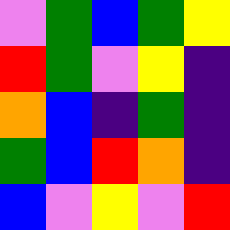[["violet", "green", "blue", "green", "yellow"], ["red", "green", "violet", "yellow", "indigo"], ["orange", "blue", "indigo", "green", "indigo"], ["green", "blue", "red", "orange", "indigo"], ["blue", "violet", "yellow", "violet", "red"]]